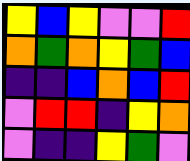[["yellow", "blue", "yellow", "violet", "violet", "red"], ["orange", "green", "orange", "yellow", "green", "blue"], ["indigo", "indigo", "blue", "orange", "blue", "red"], ["violet", "red", "red", "indigo", "yellow", "orange"], ["violet", "indigo", "indigo", "yellow", "green", "violet"]]